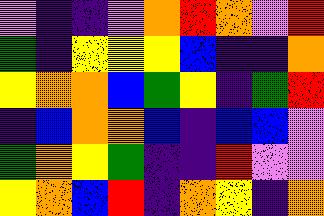[["violet", "indigo", "indigo", "violet", "orange", "red", "orange", "violet", "red"], ["green", "indigo", "yellow", "yellow", "yellow", "blue", "indigo", "indigo", "orange"], ["yellow", "orange", "orange", "blue", "green", "yellow", "indigo", "green", "red"], ["indigo", "blue", "orange", "orange", "blue", "indigo", "blue", "blue", "violet"], ["green", "orange", "yellow", "green", "indigo", "indigo", "red", "violet", "violet"], ["yellow", "orange", "blue", "red", "indigo", "orange", "yellow", "indigo", "orange"]]